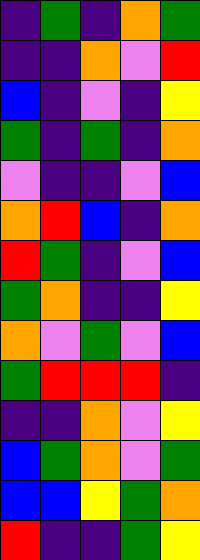[["indigo", "green", "indigo", "orange", "green"], ["indigo", "indigo", "orange", "violet", "red"], ["blue", "indigo", "violet", "indigo", "yellow"], ["green", "indigo", "green", "indigo", "orange"], ["violet", "indigo", "indigo", "violet", "blue"], ["orange", "red", "blue", "indigo", "orange"], ["red", "green", "indigo", "violet", "blue"], ["green", "orange", "indigo", "indigo", "yellow"], ["orange", "violet", "green", "violet", "blue"], ["green", "red", "red", "red", "indigo"], ["indigo", "indigo", "orange", "violet", "yellow"], ["blue", "green", "orange", "violet", "green"], ["blue", "blue", "yellow", "green", "orange"], ["red", "indigo", "indigo", "green", "yellow"]]